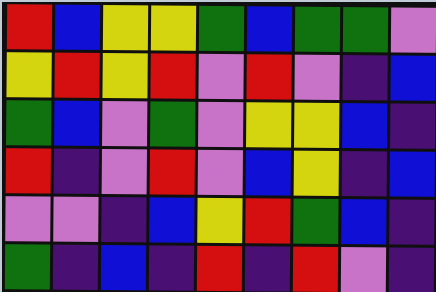[["red", "blue", "yellow", "yellow", "green", "blue", "green", "green", "violet"], ["yellow", "red", "yellow", "red", "violet", "red", "violet", "indigo", "blue"], ["green", "blue", "violet", "green", "violet", "yellow", "yellow", "blue", "indigo"], ["red", "indigo", "violet", "red", "violet", "blue", "yellow", "indigo", "blue"], ["violet", "violet", "indigo", "blue", "yellow", "red", "green", "blue", "indigo"], ["green", "indigo", "blue", "indigo", "red", "indigo", "red", "violet", "indigo"]]